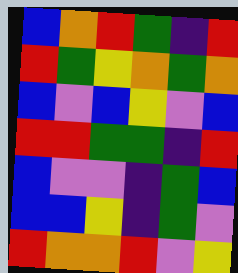[["blue", "orange", "red", "green", "indigo", "red"], ["red", "green", "yellow", "orange", "green", "orange"], ["blue", "violet", "blue", "yellow", "violet", "blue"], ["red", "red", "green", "green", "indigo", "red"], ["blue", "violet", "violet", "indigo", "green", "blue"], ["blue", "blue", "yellow", "indigo", "green", "violet"], ["red", "orange", "orange", "red", "violet", "yellow"]]